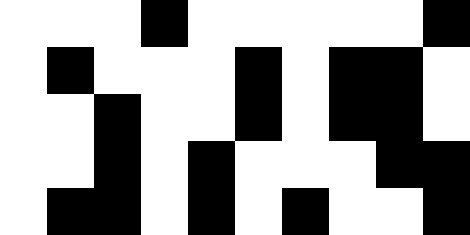[["white", "white", "white", "black", "white", "white", "white", "white", "white", "black"], ["white", "black", "white", "white", "white", "black", "white", "black", "black", "white"], ["white", "white", "black", "white", "white", "black", "white", "black", "black", "white"], ["white", "white", "black", "white", "black", "white", "white", "white", "black", "black"], ["white", "black", "black", "white", "black", "white", "black", "white", "white", "black"]]